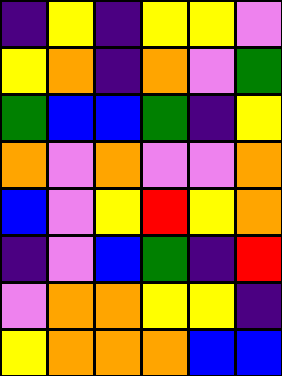[["indigo", "yellow", "indigo", "yellow", "yellow", "violet"], ["yellow", "orange", "indigo", "orange", "violet", "green"], ["green", "blue", "blue", "green", "indigo", "yellow"], ["orange", "violet", "orange", "violet", "violet", "orange"], ["blue", "violet", "yellow", "red", "yellow", "orange"], ["indigo", "violet", "blue", "green", "indigo", "red"], ["violet", "orange", "orange", "yellow", "yellow", "indigo"], ["yellow", "orange", "orange", "orange", "blue", "blue"]]